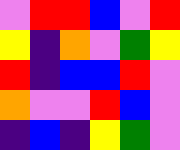[["violet", "red", "red", "blue", "violet", "red"], ["yellow", "indigo", "orange", "violet", "green", "yellow"], ["red", "indigo", "blue", "blue", "red", "violet"], ["orange", "violet", "violet", "red", "blue", "violet"], ["indigo", "blue", "indigo", "yellow", "green", "violet"]]